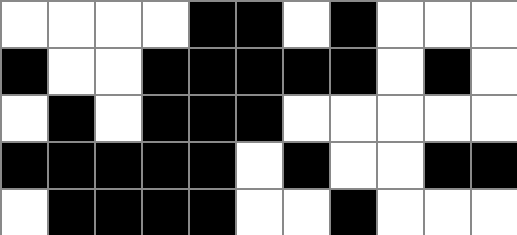[["white", "white", "white", "white", "black", "black", "white", "black", "white", "white", "white"], ["black", "white", "white", "black", "black", "black", "black", "black", "white", "black", "white"], ["white", "black", "white", "black", "black", "black", "white", "white", "white", "white", "white"], ["black", "black", "black", "black", "black", "white", "black", "white", "white", "black", "black"], ["white", "black", "black", "black", "black", "white", "white", "black", "white", "white", "white"]]